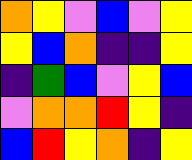[["orange", "yellow", "violet", "blue", "violet", "yellow"], ["yellow", "blue", "orange", "indigo", "indigo", "yellow"], ["indigo", "green", "blue", "violet", "yellow", "blue"], ["violet", "orange", "orange", "red", "yellow", "indigo"], ["blue", "red", "yellow", "orange", "indigo", "yellow"]]